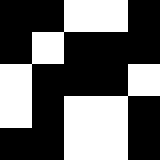[["black", "black", "white", "white", "black"], ["black", "white", "black", "black", "black"], ["white", "black", "black", "black", "white"], ["white", "black", "white", "white", "black"], ["black", "black", "white", "white", "black"]]